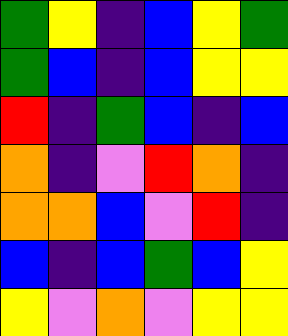[["green", "yellow", "indigo", "blue", "yellow", "green"], ["green", "blue", "indigo", "blue", "yellow", "yellow"], ["red", "indigo", "green", "blue", "indigo", "blue"], ["orange", "indigo", "violet", "red", "orange", "indigo"], ["orange", "orange", "blue", "violet", "red", "indigo"], ["blue", "indigo", "blue", "green", "blue", "yellow"], ["yellow", "violet", "orange", "violet", "yellow", "yellow"]]